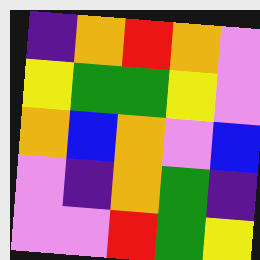[["indigo", "orange", "red", "orange", "violet"], ["yellow", "green", "green", "yellow", "violet"], ["orange", "blue", "orange", "violet", "blue"], ["violet", "indigo", "orange", "green", "indigo"], ["violet", "violet", "red", "green", "yellow"]]